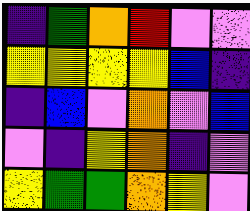[["indigo", "green", "orange", "red", "violet", "violet"], ["yellow", "yellow", "yellow", "yellow", "blue", "indigo"], ["indigo", "blue", "violet", "orange", "violet", "blue"], ["violet", "indigo", "yellow", "orange", "indigo", "violet"], ["yellow", "green", "green", "orange", "yellow", "violet"]]